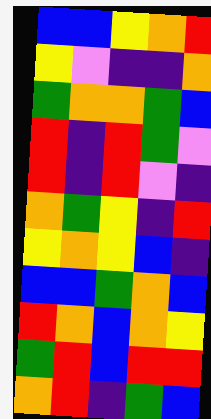[["blue", "blue", "yellow", "orange", "red"], ["yellow", "violet", "indigo", "indigo", "orange"], ["green", "orange", "orange", "green", "blue"], ["red", "indigo", "red", "green", "violet"], ["red", "indigo", "red", "violet", "indigo"], ["orange", "green", "yellow", "indigo", "red"], ["yellow", "orange", "yellow", "blue", "indigo"], ["blue", "blue", "green", "orange", "blue"], ["red", "orange", "blue", "orange", "yellow"], ["green", "red", "blue", "red", "red"], ["orange", "red", "indigo", "green", "blue"]]